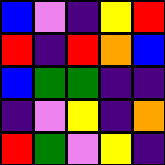[["blue", "violet", "indigo", "yellow", "red"], ["red", "indigo", "red", "orange", "blue"], ["blue", "green", "green", "indigo", "indigo"], ["indigo", "violet", "yellow", "indigo", "orange"], ["red", "green", "violet", "yellow", "indigo"]]